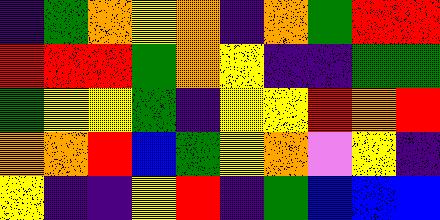[["indigo", "green", "orange", "yellow", "orange", "indigo", "orange", "green", "red", "red"], ["red", "red", "red", "green", "orange", "yellow", "indigo", "indigo", "green", "green"], ["green", "yellow", "yellow", "green", "indigo", "yellow", "yellow", "red", "orange", "red"], ["orange", "orange", "red", "blue", "green", "yellow", "orange", "violet", "yellow", "indigo"], ["yellow", "indigo", "indigo", "yellow", "red", "indigo", "green", "blue", "blue", "blue"]]